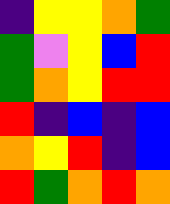[["indigo", "yellow", "yellow", "orange", "green"], ["green", "violet", "yellow", "blue", "red"], ["green", "orange", "yellow", "red", "red"], ["red", "indigo", "blue", "indigo", "blue"], ["orange", "yellow", "red", "indigo", "blue"], ["red", "green", "orange", "red", "orange"]]